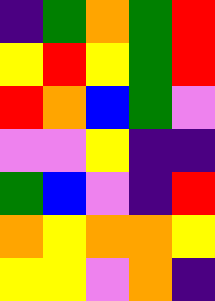[["indigo", "green", "orange", "green", "red"], ["yellow", "red", "yellow", "green", "red"], ["red", "orange", "blue", "green", "violet"], ["violet", "violet", "yellow", "indigo", "indigo"], ["green", "blue", "violet", "indigo", "red"], ["orange", "yellow", "orange", "orange", "yellow"], ["yellow", "yellow", "violet", "orange", "indigo"]]